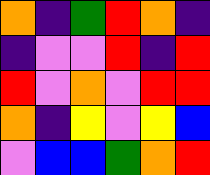[["orange", "indigo", "green", "red", "orange", "indigo"], ["indigo", "violet", "violet", "red", "indigo", "red"], ["red", "violet", "orange", "violet", "red", "red"], ["orange", "indigo", "yellow", "violet", "yellow", "blue"], ["violet", "blue", "blue", "green", "orange", "red"]]